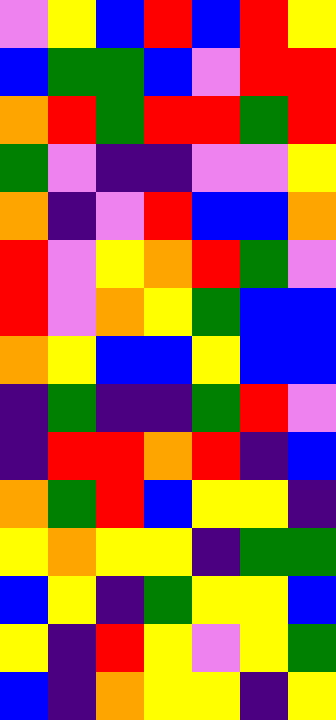[["violet", "yellow", "blue", "red", "blue", "red", "yellow"], ["blue", "green", "green", "blue", "violet", "red", "red"], ["orange", "red", "green", "red", "red", "green", "red"], ["green", "violet", "indigo", "indigo", "violet", "violet", "yellow"], ["orange", "indigo", "violet", "red", "blue", "blue", "orange"], ["red", "violet", "yellow", "orange", "red", "green", "violet"], ["red", "violet", "orange", "yellow", "green", "blue", "blue"], ["orange", "yellow", "blue", "blue", "yellow", "blue", "blue"], ["indigo", "green", "indigo", "indigo", "green", "red", "violet"], ["indigo", "red", "red", "orange", "red", "indigo", "blue"], ["orange", "green", "red", "blue", "yellow", "yellow", "indigo"], ["yellow", "orange", "yellow", "yellow", "indigo", "green", "green"], ["blue", "yellow", "indigo", "green", "yellow", "yellow", "blue"], ["yellow", "indigo", "red", "yellow", "violet", "yellow", "green"], ["blue", "indigo", "orange", "yellow", "yellow", "indigo", "yellow"]]